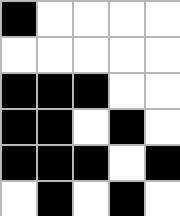[["black", "white", "white", "white", "white"], ["white", "white", "white", "white", "white"], ["black", "black", "black", "white", "white"], ["black", "black", "white", "black", "white"], ["black", "black", "black", "white", "black"], ["white", "black", "white", "black", "white"]]